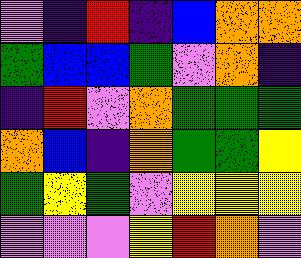[["violet", "indigo", "red", "indigo", "blue", "orange", "orange"], ["green", "blue", "blue", "green", "violet", "orange", "indigo"], ["indigo", "red", "violet", "orange", "green", "green", "green"], ["orange", "blue", "indigo", "orange", "green", "green", "yellow"], ["green", "yellow", "green", "violet", "yellow", "yellow", "yellow"], ["violet", "violet", "violet", "yellow", "red", "orange", "violet"]]